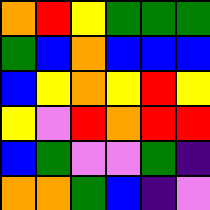[["orange", "red", "yellow", "green", "green", "green"], ["green", "blue", "orange", "blue", "blue", "blue"], ["blue", "yellow", "orange", "yellow", "red", "yellow"], ["yellow", "violet", "red", "orange", "red", "red"], ["blue", "green", "violet", "violet", "green", "indigo"], ["orange", "orange", "green", "blue", "indigo", "violet"]]